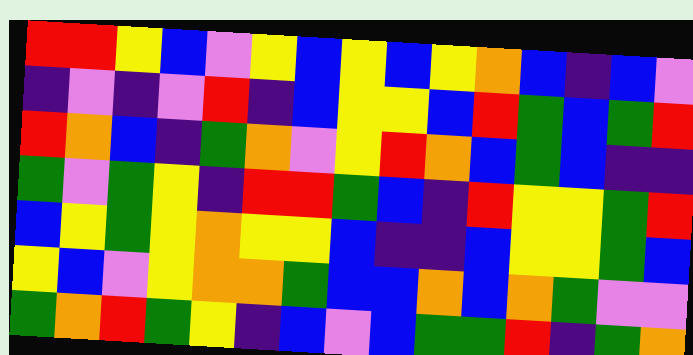[["red", "red", "yellow", "blue", "violet", "yellow", "blue", "yellow", "blue", "yellow", "orange", "blue", "indigo", "blue", "violet"], ["indigo", "violet", "indigo", "violet", "red", "indigo", "blue", "yellow", "yellow", "blue", "red", "green", "blue", "green", "red"], ["red", "orange", "blue", "indigo", "green", "orange", "violet", "yellow", "red", "orange", "blue", "green", "blue", "indigo", "indigo"], ["green", "violet", "green", "yellow", "indigo", "red", "red", "green", "blue", "indigo", "red", "yellow", "yellow", "green", "red"], ["blue", "yellow", "green", "yellow", "orange", "yellow", "yellow", "blue", "indigo", "indigo", "blue", "yellow", "yellow", "green", "blue"], ["yellow", "blue", "violet", "yellow", "orange", "orange", "green", "blue", "blue", "orange", "blue", "orange", "green", "violet", "violet"], ["green", "orange", "red", "green", "yellow", "indigo", "blue", "violet", "blue", "green", "green", "red", "indigo", "green", "orange"]]